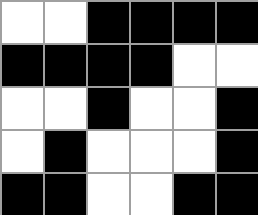[["white", "white", "black", "black", "black", "black"], ["black", "black", "black", "black", "white", "white"], ["white", "white", "black", "white", "white", "black"], ["white", "black", "white", "white", "white", "black"], ["black", "black", "white", "white", "black", "black"]]